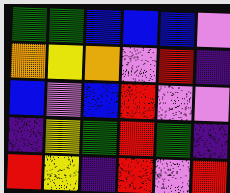[["green", "green", "blue", "blue", "blue", "violet"], ["orange", "yellow", "orange", "violet", "red", "indigo"], ["blue", "violet", "blue", "red", "violet", "violet"], ["indigo", "yellow", "green", "red", "green", "indigo"], ["red", "yellow", "indigo", "red", "violet", "red"]]